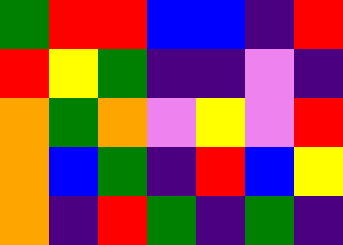[["green", "red", "red", "blue", "blue", "indigo", "red"], ["red", "yellow", "green", "indigo", "indigo", "violet", "indigo"], ["orange", "green", "orange", "violet", "yellow", "violet", "red"], ["orange", "blue", "green", "indigo", "red", "blue", "yellow"], ["orange", "indigo", "red", "green", "indigo", "green", "indigo"]]